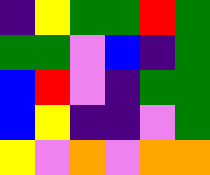[["indigo", "yellow", "green", "green", "red", "green"], ["green", "green", "violet", "blue", "indigo", "green"], ["blue", "red", "violet", "indigo", "green", "green"], ["blue", "yellow", "indigo", "indigo", "violet", "green"], ["yellow", "violet", "orange", "violet", "orange", "orange"]]